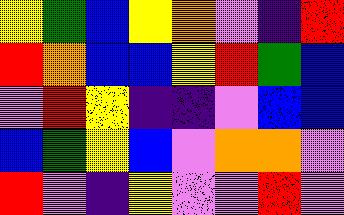[["yellow", "green", "blue", "yellow", "orange", "violet", "indigo", "red"], ["red", "orange", "blue", "blue", "yellow", "red", "green", "blue"], ["violet", "red", "yellow", "indigo", "indigo", "violet", "blue", "blue"], ["blue", "green", "yellow", "blue", "violet", "orange", "orange", "violet"], ["red", "violet", "indigo", "yellow", "violet", "violet", "red", "violet"]]